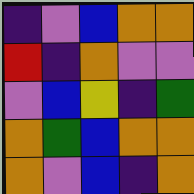[["indigo", "violet", "blue", "orange", "orange"], ["red", "indigo", "orange", "violet", "violet"], ["violet", "blue", "yellow", "indigo", "green"], ["orange", "green", "blue", "orange", "orange"], ["orange", "violet", "blue", "indigo", "orange"]]